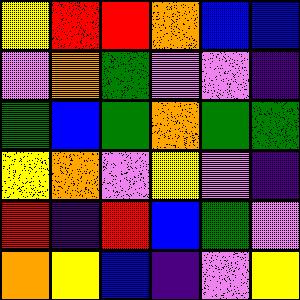[["yellow", "red", "red", "orange", "blue", "blue"], ["violet", "orange", "green", "violet", "violet", "indigo"], ["green", "blue", "green", "orange", "green", "green"], ["yellow", "orange", "violet", "yellow", "violet", "indigo"], ["red", "indigo", "red", "blue", "green", "violet"], ["orange", "yellow", "blue", "indigo", "violet", "yellow"]]